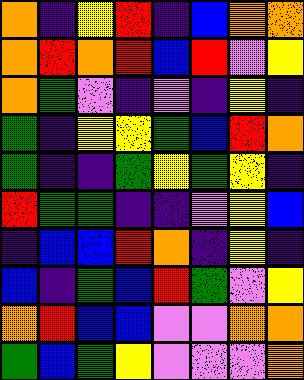[["orange", "indigo", "yellow", "red", "indigo", "blue", "orange", "orange"], ["orange", "red", "orange", "red", "blue", "red", "violet", "yellow"], ["orange", "green", "violet", "indigo", "violet", "indigo", "yellow", "indigo"], ["green", "indigo", "yellow", "yellow", "green", "blue", "red", "orange"], ["green", "indigo", "indigo", "green", "yellow", "green", "yellow", "indigo"], ["red", "green", "green", "indigo", "indigo", "violet", "yellow", "blue"], ["indigo", "blue", "blue", "red", "orange", "indigo", "yellow", "indigo"], ["blue", "indigo", "green", "blue", "red", "green", "violet", "yellow"], ["orange", "red", "blue", "blue", "violet", "violet", "orange", "orange"], ["green", "blue", "green", "yellow", "violet", "violet", "violet", "orange"]]